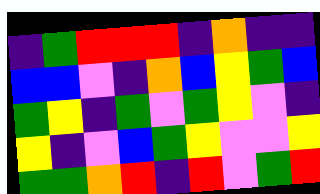[["indigo", "green", "red", "red", "red", "indigo", "orange", "indigo", "indigo"], ["blue", "blue", "violet", "indigo", "orange", "blue", "yellow", "green", "blue"], ["green", "yellow", "indigo", "green", "violet", "green", "yellow", "violet", "indigo"], ["yellow", "indigo", "violet", "blue", "green", "yellow", "violet", "violet", "yellow"], ["green", "green", "orange", "red", "indigo", "red", "violet", "green", "red"]]